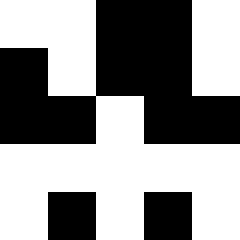[["white", "white", "black", "black", "white"], ["black", "white", "black", "black", "white"], ["black", "black", "white", "black", "black"], ["white", "white", "white", "white", "white"], ["white", "black", "white", "black", "white"]]